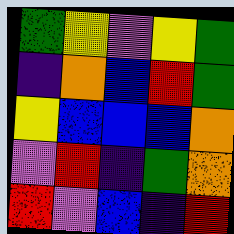[["green", "yellow", "violet", "yellow", "green"], ["indigo", "orange", "blue", "red", "green"], ["yellow", "blue", "blue", "blue", "orange"], ["violet", "red", "indigo", "green", "orange"], ["red", "violet", "blue", "indigo", "red"]]